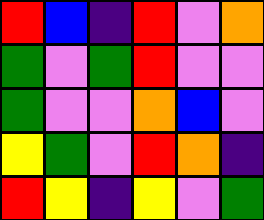[["red", "blue", "indigo", "red", "violet", "orange"], ["green", "violet", "green", "red", "violet", "violet"], ["green", "violet", "violet", "orange", "blue", "violet"], ["yellow", "green", "violet", "red", "orange", "indigo"], ["red", "yellow", "indigo", "yellow", "violet", "green"]]